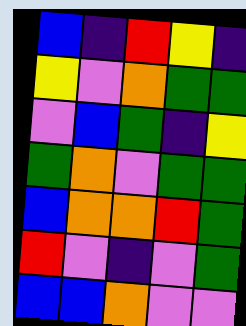[["blue", "indigo", "red", "yellow", "indigo"], ["yellow", "violet", "orange", "green", "green"], ["violet", "blue", "green", "indigo", "yellow"], ["green", "orange", "violet", "green", "green"], ["blue", "orange", "orange", "red", "green"], ["red", "violet", "indigo", "violet", "green"], ["blue", "blue", "orange", "violet", "violet"]]